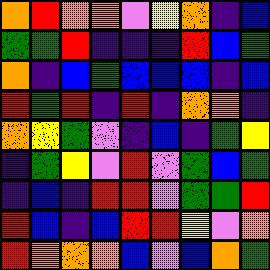[["orange", "red", "orange", "orange", "violet", "yellow", "orange", "indigo", "blue"], ["green", "green", "red", "indigo", "indigo", "indigo", "red", "blue", "green"], ["orange", "indigo", "blue", "green", "blue", "blue", "blue", "indigo", "blue"], ["red", "green", "red", "indigo", "red", "indigo", "orange", "orange", "indigo"], ["orange", "yellow", "green", "violet", "indigo", "blue", "indigo", "green", "yellow"], ["indigo", "green", "yellow", "violet", "red", "violet", "green", "blue", "green"], ["indigo", "blue", "indigo", "red", "red", "violet", "green", "green", "red"], ["red", "blue", "indigo", "blue", "red", "red", "yellow", "violet", "orange"], ["red", "orange", "orange", "orange", "blue", "violet", "blue", "orange", "green"]]